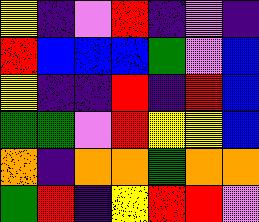[["yellow", "indigo", "violet", "red", "indigo", "violet", "indigo"], ["red", "blue", "blue", "blue", "green", "violet", "blue"], ["yellow", "indigo", "indigo", "red", "indigo", "red", "blue"], ["green", "green", "violet", "red", "yellow", "yellow", "blue"], ["orange", "indigo", "orange", "orange", "green", "orange", "orange"], ["green", "red", "indigo", "yellow", "red", "red", "violet"]]